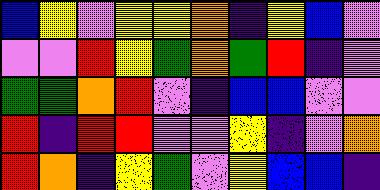[["blue", "yellow", "violet", "yellow", "yellow", "orange", "indigo", "yellow", "blue", "violet"], ["violet", "violet", "red", "yellow", "green", "orange", "green", "red", "indigo", "violet"], ["green", "green", "orange", "red", "violet", "indigo", "blue", "blue", "violet", "violet"], ["red", "indigo", "red", "red", "violet", "violet", "yellow", "indigo", "violet", "orange"], ["red", "orange", "indigo", "yellow", "green", "violet", "yellow", "blue", "blue", "indigo"]]